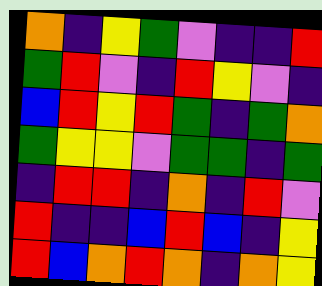[["orange", "indigo", "yellow", "green", "violet", "indigo", "indigo", "red"], ["green", "red", "violet", "indigo", "red", "yellow", "violet", "indigo"], ["blue", "red", "yellow", "red", "green", "indigo", "green", "orange"], ["green", "yellow", "yellow", "violet", "green", "green", "indigo", "green"], ["indigo", "red", "red", "indigo", "orange", "indigo", "red", "violet"], ["red", "indigo", "indigo", "blue", "red", "blue", "indigo", "yellow"], ["red", "blue", "orange", "red", "orange", "indigo", "orange", "yellow"]]